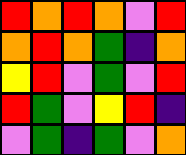[["red", "orange", "red", "orange", "violet", "red"], ["orange", "red", "orange", "green", "indigo", "orange"], ["yellow", "red", "violet", "green", "violet", "red"], ["red", "green", "violet", "yellow", "red", "indigo"], ["violet", "green", "indigo", "green", "violet", "orange"]]